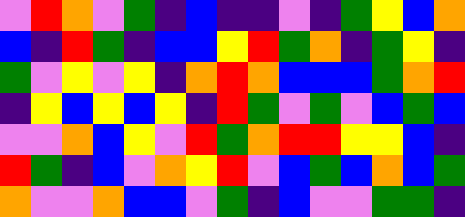[["violet", "red", "orange", "violet", "green", "indigo", "blue", "indigo", "indigo", "violet", "indigo", "green", "yellow", "blue", "orange"], ["blue", "indigo", "red", "green", "indigo", "blue", "blue", "yellow", "red", "green", "orange", "indigo", "green", "yellow", "indigo"], ["green", "violet", "yellow", "violet", "yellow", "indigo", "orange", "red", "orange", "blue", "blue", "blue", "green", "orange", "red"], ["indigo", "yellow", "blue", "yellow", "blue", "yellow", "indigo", "red", "green", "violet", "green", "violet", "blue", "green", "blue"], ["violet", "violet", "orange", "blue", "yellow", "violet", "red", "green", "orange", "red", "red", "yellow", "yellow", "blue", "indigo"], ["red", "green", "indigo", "blue", "violet", "orange", "yellow", "red", "violet", "blue", "green", "blue", "orange", "blue", "green"], ["orange", "violet", "violet", "orange", "blue", "blue", "violet", "green", "indigo", "blue", "violet", "violet", "green", "green", "indigo"]]